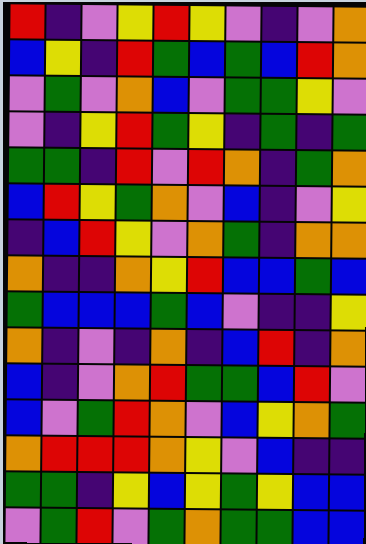[["red", "indigo", "violet", "yellow", "red", "yellow", "violet", "indigo", "violet", "orange"], ["blue", "yellow", "indigo", "red", "green", "blue", "green", "blue", "red", "orange"], ["violet", "green", "violet", "orange", "blue", "violet", "green", "green", "yellow", "violet"], ["violet", "indigo", "yellow", "red", "green", "yellow", "indigo", "green", "indigo", "green"], ["green", "green", "indigo", "red", "violet", "red", "orange", "indigo", "green", "orange"], ["blue", "red", "yellow", "green", "orange", "violet", "blue", "indigo", "violet", "yellow"], ["indigo", "blue", "red", "yellow", "violet", "orange", "green", "indigo", "orange", "orange"], ["orange", "indigo", "indigo", "orange", "yellow", "red", "blue", "blue", "green", "blue"], ["green", "blue", "blue", "blue", "green", "blue", "violet", "indigo", "indigo", "yellow"], ["orange", "indigo", "violet", "indigo", "orange", "indigo", "blue", "red", "indigo", "orange"], ["blue", "indigo", "violet", "orange", "red", "green", "green", "blue", "red", "violet"], ["blue", "violet", "green", "red", "orange", "violet", "blue", "yellow", "orange", "green"], ["orange", "red", "red", "red", "orange", "yellow", "violet", "blue", "indigo", "indigo"], ["green", "green", "indigo", "yellow", "blue", "yellow", "green", "yellow", "blue", "blue"], ["violet", "green", "red", "violet", "green", "orange", "green", "green", "blue", "blue"]]